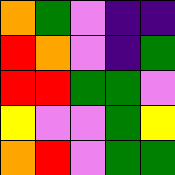[["orange", "green", "violet", "indigo", "indigo"], ["red", "orange", "violet", "indigo", "green"], ["red", "red", "green", "green", "violet"], ["yellow", "violet", "violet", "green", "yellow"], ["orange", "red", "violet", "green", "green"]]